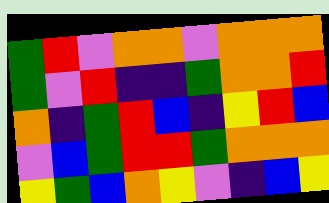[["green", "red", "violet", "orange", "orange", "violet", "orange", "orange", "orange"], ["green", "violet", "red", "indigo", "indigo", "green", "orange", "orange", "red"], ["orange", "indigo", "green", "red", "blue", "indigo", "yellow", "red", "blue"], ["violet", "blue", "green", "red", "red", "green", "orange", "orange", "orange"], ["yellow", "green", "blue", "orange", "yellow", "violet", "indigo", "blue", "yellow"]]